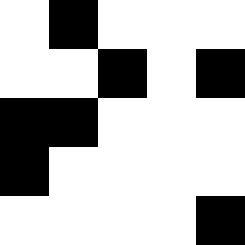[["white", "black", "white", "white", "white"], ["white", "white", "black", "white", "black"], ["black", "black", "white", "white", "white"], ["black", "white", "white", "white", "white"], ["white", "white", "white", "white", "black"]]